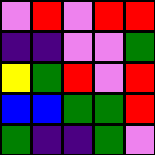[["violet", "red", "violet", "red", "red"], ["indigo", "indigo", "violet", "violet", "green"], ["yellow", "green", "red", "violet", "red"], ["blue", "blue", "green", "green", "red"], ["green", "indigo", "indigo", "green", "violet"]]